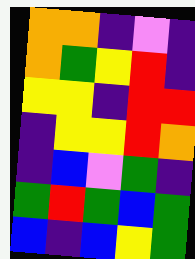[["orange", "orange", "indigo", "violet", "indigo"], ["orange", "green", "yellow", "red", "indigo"], ["yellow", "yellow", "indigo", "red", "red"], ["indigo", "yellow", "yellow", "red", "orange"], ["indigo", "blue", "violet", "green", "indigo"], ["green", "red", "green", "blue", "green"], ["blue", "indigo", "blue", "yellow", "green"]]